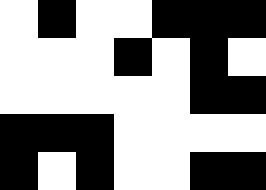[["white", "black", "white", "white", "black", "black", "black"], ["white", "white", "white", "black", "white", "black", "white"], ["white", "white", "white", "white", "white", "black", "black"], ["black", "black", "black", "white", "white", "white", "white"], ["black", "white", "black", "white", "white", "black", "black"]]